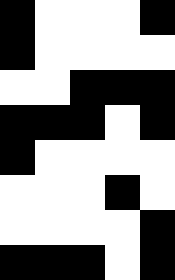[["black", "white", "white", "white", "black"], ["black", "white", "white", "white", "white"], ["white", "white", "black", "black", "black"], ["black", "black", "black", "white", "black"], ["black", "white", "white", "white", "white"], ["white", "white", "white", "black", "white"], ["white", "white", "white", "white", "black"], ["black", "black", "black", "white", "black"]]